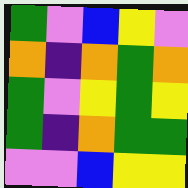[["green", "violet", "blue", "yellow", "violet"], ["orange", "indigo", "orange", "green", "orange"], ["green", "violet", "yellow", "green", "yellow"], ["green", "indigo", "orange", "green", "green"], ["violet", "violet", "blue", "yellow", "yellow"]]